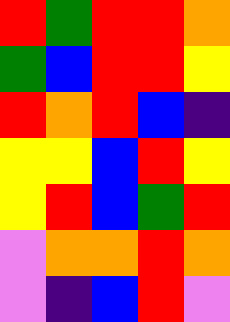[["red", "green", "red", "red", "orange"], ["green", "blue", "red", "red", "yellow"], ["red", "orange", "red", "blue", "indigo"], ["yellow", "yellow", "blue", "red", "yellow"], ["yellow", "red", "blue", "green", "red"], ["violet", "orange", "orange", "red", "orange"], ["violet", "indigo", "blue", "red", "violet"]]